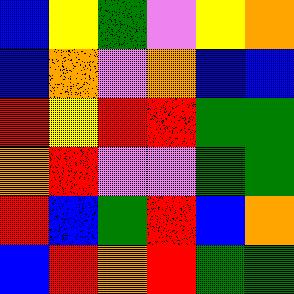[["blue", "yellow", "green", "violet", "yellow", "orange"], ["blue", "orange", "violet", "orange", "blue", "blue"], ["red", "yellow", "red", "red", "green", "green"], ["orange", "red", "violet", "violet", "green", "green"], ["red", "blue", "green", "red", "blue", "orange"], ["blue", "red", "orange", "red", "green", "green"]]